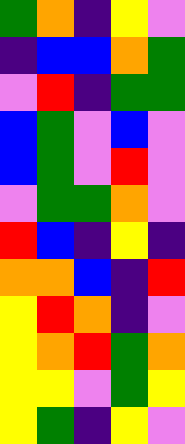[["green", "orange", "indigo", "yellow", "violet"], ["indigo", "blue", "blue", "orange", "green"], ["violet", "red", "indigo", "green", "green"], ["blue", "green", "violet", "blue", "violet"], ["blue", "green", "violet", "red", "violet"], ["violet", "green", "green", "orange", "violet"], ["red", "blue", "indigo", "yellow", "indigo"], ["orange", "orange", "blue", "indigo", "red"], ["yellow", "red", "orange", "indigo", "violet"], ["yellow", "orange", "red", "green", "orange"], ["yellow", "yellow", "violet", "green", "yellow"], ["yellow", "green", "indigo", "yellow", "violet"]]